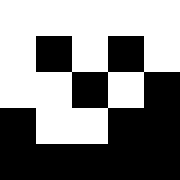[["white", "white", "white", "white", "white"], ["white", "black", "white", "black", "white"], ["white", "white", "black", "white", "black"], ["black", "white", "white", "black", "black"], ["black", "black", "black", "black", "black"]]